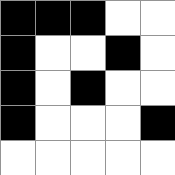[["black", "black", "black", "white", "white"], ["black", "white", "white", "black", "white"], ["black", "white", "black", "white", "white"], ["black", "white", "white", "white", "black"], ["white", "white", "white", "white", "white"]]